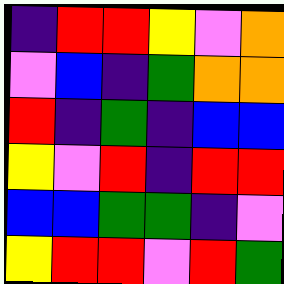[["indigo", "red", "red", "yellow", "violet", "orange"], ["violet", "blue", "indigo", "green", "orange", "orange"], ["red", "indigo", "green", "indigo", "blue", "blue"], ["yellow", "violet", "red", "indigo", "red", "red"], ["blue", "blue", "green", "green", "indigo", "violet"], ["yellow", "red", "red", "violet", "red", "green"]]